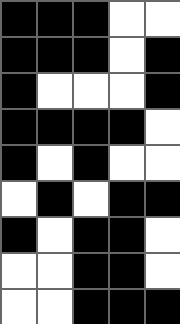[["black", "black", "black", "white", "white"], ["black", "black", "black", "white", "black"], ["black", "white", "white", "white", "black"], ["black", "black", "black", "black", "white"], ["black", "white", "black", "white", "white"], ["white", "black", "white", "black", "black"], ["black", "white", "black", "black", "white"], ["white", "white", "black", "black", "white"], ["white", "white", "black", "black", "black"]]